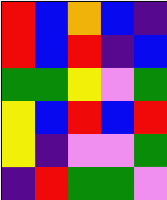[["red", "blue", "orange", "blue", "indigo"], ["red", "blue", "red", "indigo", "blue"], ["green", "green", "yellow", "violet", "green"], ["yellow", "blue", "red", "blue", "red"], ["yellow", "indigo", "violet", "violet", "green"], ["indigo", "red", "green", "green", "violet"]]